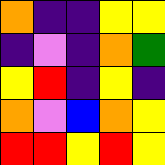[["orange", "indigo", "indigo", "yellow", "yellow"], ["indigo", "violet", "indigo", "orange", "green"], ["yellow", "red", "indigo", "yellow", "indigo"], ["orange", "violet", "blue", "orange", "yellow"], ["red", "red", "yellow", "red", "yellow"]]